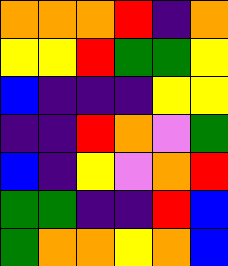[["orange", "orange", "orange", "red", "indigo", "orange"], ["yellow", "yellow", "red", "green", "green", "yellow"], ["blue", "indigo", "indigo", "indigo", "yellow", "yellow"], ["indigo", "indigo", "red", "orange", "violet", "green"], ["blue", "indigo", "yellow", "violet", "orange", "red"], ["green", "green", "indigo", "indigo", "red", "blue"], ["green", "orange", "orange", "yellow", "orange", "blue"]]